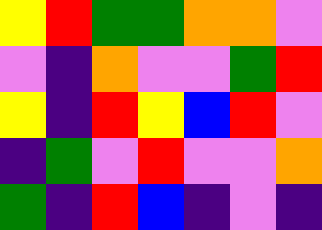[["yellow", "red", "green", "green", "orange", "orange", "violet"], ["violet", "indigo", "orange", "violet", "violet", "green", "red"], ["yellow", "indigo", "red", "yellow", "blue", "red", "violet"], ["indigo", "green", "violet", "red", "violet", "violet", "orange"], ["green", "indigo", "red", "blue", "indigo", "violet", "indigo"]]